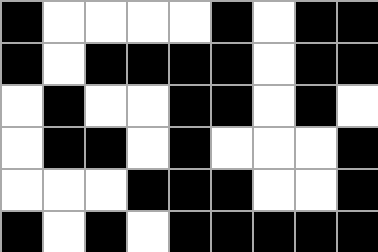[["black", "white", "white", "white", "white", "black", "white", "black", "black"], ["black", "white", "black", "black", "black", "black", "white", "black", "black"], ["white", "black", "white", "white", "black", "black", "white", "black", "white"], ["white", "black", "black", "white", "black", "white", "white", "white", "black"], ["white", "white", "white", "black", "black", "black", "white", "white", "black"], ["black", "white", "black", "white", "black", "black", "black", "black", "black"]]